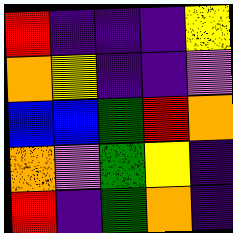[["red", "indigo", "indigo", "indigo", "yellow"], ["orange", "yellow", "indigo", "indigo", "violet"], ["blue", "blue", "green", "red", "orange"], ["orange", "violet", "green", "yellow", "indigo"], ["red", "indigo", "green", "orange", "indigo"]]